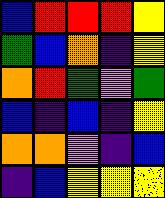[["blue", "red", "red", "red", "yellow"], ["green", "blue", "orange", "indigo", "yellow"], ["orange", "red", "green", "violet", "green"], ["blue", "indigo", "blue", "indigo", "yellow"], ["orange", "orange", "violet", "indigo", "blue"], ["indigo", "blue", "yellow", "yellow", "yellow"]]